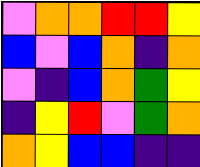[["violet", "orange", "orange", "red", "red", "yellow"], ["blue", "violet", "blue", "orange", "indigo", "orange"], ["violet", "indigo", "blue", "orange", "green", "yellow"], ["indigo", "yellow", "red", "violet", "green", "orange"], ["orange", "yellow", "blue", "blue", "indigo", "indigo"]]